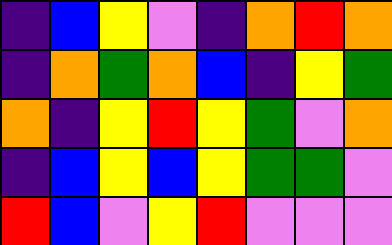[["indigo", "blue", "yellow", "violet", "indigo", "orange", "red", "orange"], ["indigo", "orange", "green", "orange", "blue", "indigo", "yellow", "green"], ["orange", "indigo", "yellow", "red", "yellow", "green", "violet", "orange"], ["indigo", "blue", "yellow", "blue", "yellow", "green", "green", "violet"], ["red", "blue", "violet", "yellow", "red", "violet", "violet", "violet"]]